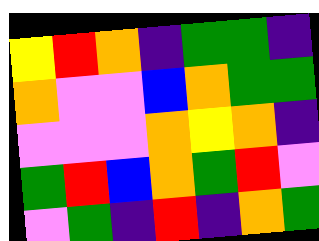[["yellow", "red", "orange", "indigo", "green", "green", "indigo"], ["orange", "violet", "violet", "blue", "orange", "green", "green"], ["violet", "violet", "violet", "orange", "yellow", "orange", "indigo"], ["green", "red", "blue", "orange", "green", "red", "violet"], ["violet", "green", "indigo", "red", "indigo", "orange", "green"]]